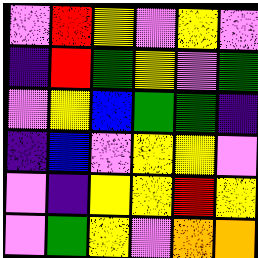[["violet", "red", "yellow", "violet", "yellow", "violet"], ["indigo", "red", "green", "yellow", "violet", "green"], ["violet", "yellow", "blue", "green", "green", "indigo"], ["indigo", "blue", "violet", "yellow", "yellow", "violet"], ["violet", "indigo", "yellow", "yellow", "red", "yellow"], ["violet", "green", "yellow", "violet", "orange", "orange"]]